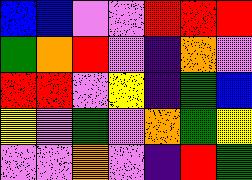[["blue", "blue", "violet", "violet", "red", "red", "red"], ["green", "orange", "red", "violet", "indigo", "orange", "violet"], ["red", "red", "violet", "yellow", "indigo", "green", "blue"], ["yellow", "violet", "green", "violet", "orange", "green", "yellow"], ["violet", "violet", "orange", "violet", "indigo", "red", "green"]]